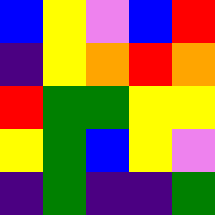[["blue", "yellow", "violet", "blue", "red"], ["indigo", "yellow", "orange", "red", "orange"], ["red", "green", "green", "yellow", "yellow"], ["yellow", "green", "blue", "yellow", "violet"], ["indigo", "green", "indigo", "indigo", "green"]]